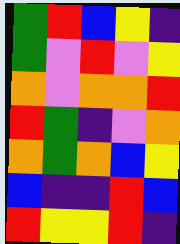[["green", "red", "blue", "yellow", "indigo"], ["green", "violet", "red", "violet", "yellow"], ["orange", "violet", "orange", "orange", "red"], ["red", "green", "indigo", "violet", "orange"], ["orange", "green", "orange", "blue", "yellow"], ["blue", "indigo", "indigo", "red", "blue"], ["red", "yellow", "yellow", "red", "indigo"]]